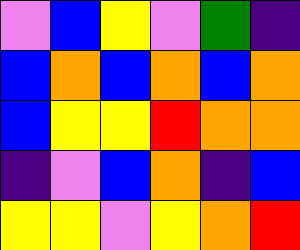[["violet", "blue", "yellow", "violet", "green", "indigo"], ["blue", "orange", "blue", "orange", "blue", "orange"], ["blue", "yellow", "yellow", "red", "orange", "orange"], ["indigo", "violet", "blue", "orange", "indigo", "blue"], ["yellow", "yellow", "violet", "yellow", "orange", "red"]]